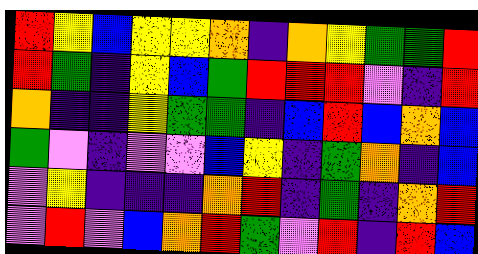[["red", "yellow", "blue", "yellow", "yellow", "orange", "indigo", "orange", "yellow", "green", "green", "red"], ["red", "green", "indigo", "yellow", "blue", "green", "red", "red", "red", "violet", "indigo", "red"], ["orange", "indigo", "indigo", "yellow", "green", "green", "indigo", "blue", "red", "blue", "orange", "blue"], ["green", "violet", "indigo", "violet", "violet", "blue", "yellow", "indigo", "green", "orange", "indigo", "blue"], ["violet", "yellow", "indigo", "indigo", "indigo", "orange", "red", "indigo", "green", "indigo", "orange", "red"], ["violet", "red", "violet", "blue", "orange", "red", "green", "violet", "red", "indigo", "red", "blue"]]